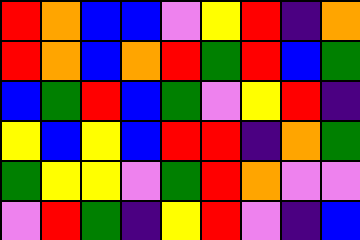[["red", "orange", "blue", "blue", "violet", "yellow", "red", "indigo", "orange"], ["red", "orange", "blue", "orange", "red", "green", "red", "blue", "green"], ["blue", "green", "red", "blue", "green", "violet", "yellow", "red", "indigo"], ["yellow", "blue", "yellow", "blue", "red", "red", "indigo", "orange", "green"], ["green", "yellow", "yellow", "violet", "green", "red", "orange", "violet", "violet"], ["violet", "red", "green", "indigo", "yellow", "red", "violet", "indigo", "blue"]]